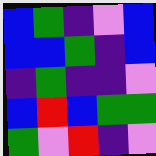[["blue", "green", "indigo", "violet", "blue"], ["blue", "blue", "green", "indigo", "blue"], ["indigo", "green", "indigo", "indigo", "violet"], ["blue", "red", "blue", "green", "green"], ["green", "violet", "red", "indigo", "violet"]]